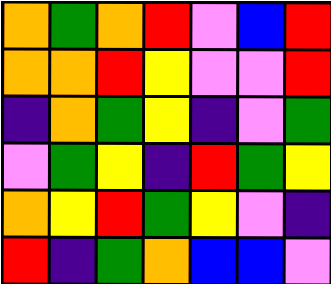[["orange", "green", "orange", "red", "violet", "blue", "red"], ["orange", "orange", "red", "yellow", "violet", "violet", "red"], ["indigo", "orange", "green", "yellow", "indigo", "violet", "green"], ["violet", "green", "yellow", "indigo", "red", "green", "yellow"], ["orange", "yellow", "red", "green", "yellow", "violet", "indigo"], ["red", "indigo", "green", "orange", "blue", "blue", "violet"]]